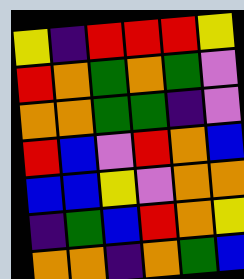[["yellow", "indigo", "red", "red", "red", "yellow"], ["red", "orange", "green", "orange", "green", "violet"], ["orange", "orange", "green", "green", "indigo", "violet"], ["red", "blue", "violet", "red", "orange", "blue"], ["blue", "blue", "yellow", "violet", "orange", "orange"], ["indigo", "green", "blue", "red", "orange", "yellow"], ["orange", "orange", "indigo", "orange", "green", "blue"]]